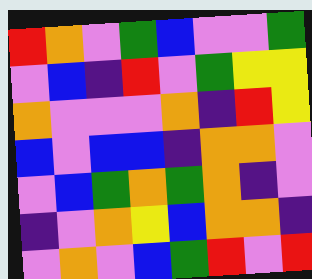[["red", "orange", "violet", "green", "blue", "violet", "violet", "green"], ["violet", "blue", "indigo", "red", "violet", "green", "yellow", "yellow"], ["orange", "violet", "violet", "violet", "orange", "indigo", "red", "yellow"], ["blue", "violet", "blue", "blue", "indigo", "orange", "orange", "violet"], ["violet", "blue", "green", "orange", "green", "orange", "indigo", "violet"], ["indigo", "violet", "orange", "yellow", "blue", "orange", "orange", "indigo"], ["violet", "orange", "violet", "blue", "green", "red", "violet", "red"]]